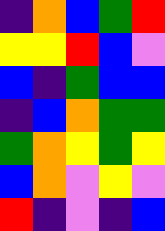[["indigo", "orange", "blue", "green", "red"], ["yellow", "yellow", "red", "blue", "violet"], ["blue", "indigo", "green", "blue", "blue"], ["indigo", "blue", "orange", "green", "green"], ["green", "orange", "yellow", "green", "yellow"], ["blue", "orange", "violet", "yellow", "violet"], ["red", "indigo", "violet", "indigo", "blue"]]